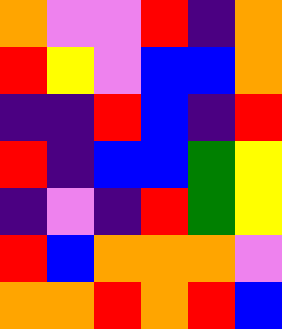[["orange", "violet", "violet", "red", "indigo", "orange"], ["red", "yellow", "violet", "blue", "blue", "orange"], ["indigo", "indigo", "red", "blue", "indigo", "red"], ["red", "indigo", "blue", "blue", "green", "yellow"], ["indigo", "violet", "indigo", "red", "green", "yellow"], ["red", "blue", "orange", "orange", "orange", "violet"], ["orange", "orange", "red", "orange", "red", "blue"]]